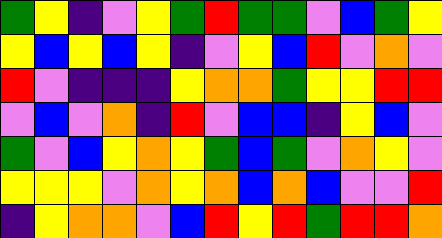[["green", "yellow", "indigo", "violet", "yellow", "green", "red", "green", "green", "violet", "blue", "green", "yellow"], ["yellow", "blue", "yellow", "blue", "yellow", "indigo", "violet", "yellow", "blue", "red", "violet", "orange", "violet"], ["red", "violet", "indigo", "indigo", "indigo", "yellow", "orange", "orange", "green", "yellow", "yellow", "red", "red"], ["violet", "blue", "violet", "orange", "indigo", "red", "violet", "blue", "blue", "indigo", "yellow", "blue", "violet"], ["green", "violet", "blue", "yellow", "orange", "yellow", "green", "blue", "green", "violet", "orange", "yellow", "violet"], ["yellow", "yellow", "yellow", "violet", "orange", "yellow", "orange", "blue", "orange", "blue", "violet", "violet", "red"], ["indigo", "yellow", "orange", "orange", "violet", "blue", "red", "yellow", "red", "green", "red", "red", "orange"]]